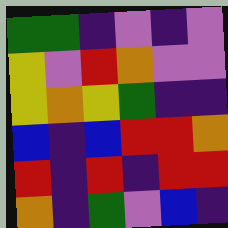[["green", "green", "indigo", "violet", "indigo", "violet"], ["yellow", "violet", "red", "orange", "violet", "violet"], ["yellow", "orange", "yellow", "green", "indigo", "indigo"], ["blue", "indigo", "blue", "red", "red", "orange"], ["red", "indigo", "red", "indigo", "red", "red"], ["orange", "indigo", "green", "violet", "blue", "indigo"]]